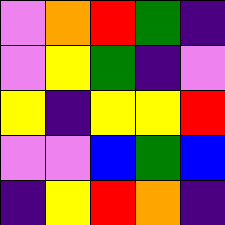[["violet", "orange", "red", "green", "indigo"], ["violet", "yellow", "green", "indigo", "violet"], ["yellow", "indigo", "yellow", "yellow", "red"], ["violet", "violet", "blue", "green", "blue"], ["indigo", "yellow", "red", "orange", "indigo"]]